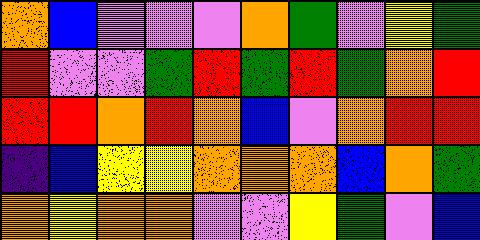[["orange", "blue", "violet", "violet", "violet", "orange", "green", "violet", "yellow", "green"], ["red", "violet", "violet", "green", "red", "green", "red", "green", "orange", "red"], ["red", "red", "orange", "red", "orange", "blue", "violet", "orange", "red", "red"], ["indigo", "blue", "yellow", "yellow", "orange", "orange", "orange", "blue", "orange", "green"], ["orange", "yellow", "orange", "orange", "violet", "violet", "yellow", "green", "violet", "blue"]]